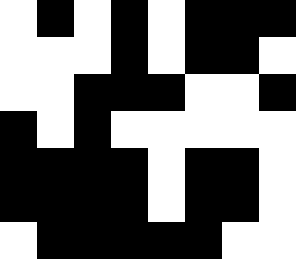[["white", "black", "white", "black", "white", "black", "black", "black"], ["white", "white", "white", "black", "white", "black", "black", "white"], ["white", "white", "black", "black", "black", "white", "white", "black"], ["black", "white", "black", "white", "white", "white", "white", "white"], ["black", "black", "black", "black", "white", "black", "black", "white"], ["black", "black", "black", "black", "white", "black", "black", "white"], ["white", "black", "black", "black", "black", "black", "white", "white"]]